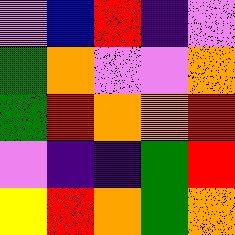[["violet", "blue", "red", "indigo", "violet"], ["green", "orange", "violet", "violet", "orange"], ["green", "red", "orange", "orange", "red"], ["violet", "indigo", "indigo", "green", "red"], ["yellow", "red", "orange", "green", "orange"]]